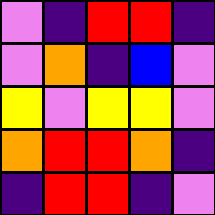[["violet", "indigo", "red", "red", "indigo"], ["violet", "orange", "indigo", "blue", "violet"], ["yellow", "violet", "yellow", "yellow", "violet"], ["orange", "red", "red", "orange", "indigo"], ["indigo", "red", "red", "indigo", "violet"]]